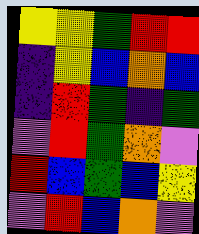[["yellow", "yellow", "green", "red", "red"], ["indigo", "yellow", "blue", "orange", "blue"], ["indigo", "red", "green", "indigo", "green"], ["violet", "red", "green", "orange", "violet"], ["red", "blue", "green", "blue", "yellow"], ["violet", "red", "blue", "orange", "violet"]]